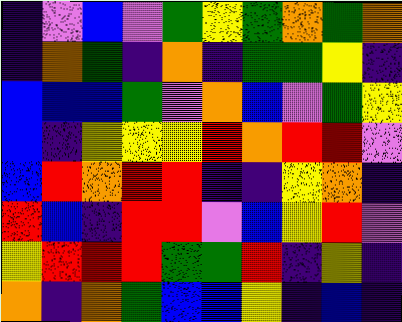[["indigo", "violet", "blue", "violet", "green", "yellow", "green", "orange", "green", "orange"], ["indigo", "orange", "green", "indigo", "orange", "indigo", "green", "green", "yellow", "indigo"], ["blue", "blue", "blue", "green", "violet", "orange", "blue", "violet", "green", "yellow"], ["blue", "indigo", "yellow", "yellow", "yellow", "red", "orange", "red", "red", "violet"], ["blue", "red", "orange", "red", "red", "indigo", "indigo", "yellow", "orange", "indigo"], ["red", "blue", "indigo", "red", "red", "violet", "blue", "yellow", "red", "violet"], ["yellow", "red", "red", "red", "green", "green", "red", "indigo", "yellow", "indigo"], ["orange", "indigo", "orange", "green", "blue", "blue", "yellow", "indigo", "blue", "indigo"]]